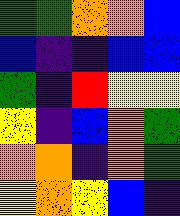[["green", "green", "orange", "orange", "blue"], ["blue", "indigo", "indigo", "blue", "blue"], ["green", "indigo", "red", "yellow", "yellow"], ["yellow", "indigo", "blue", "orange", "green"], ["orange", "orange", "indigo", "orange", "green"], ["yellow", "orange", "yellow", "blue", "indigo"]]